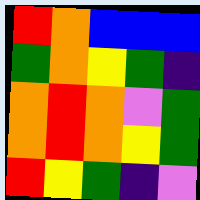[["red", "orange", "blue", "blue", "blue"], ["green", "orange", "yellow", "green", "indigo"], ["orange", "red", "orange", "violet", "green"], ["orange", "red", "orange", "yellow", "green"], ["red", "yellow", "green", "indigo", "violet"]]